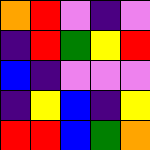[["orange", "red", "violet", "indigo", "violet"], ["indigo", "red", "green", "yellow", "red"], ["blue", "indigo", "violet", "violet", "violet"], ["indigo", "yellow", "blue", "indigo", "yellow"], ["red", "red", "blue", "green", "orange"]]